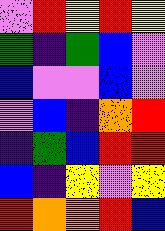[["violet", "red", "yellow", "red", "yellow"], ["green", "indigo", "green", "blue", "violet"], ["blue", "violet", "violet", "blue", "violet"], ["violet", "blue", "indigo", "orange", "red"], ["indigo", "green", "blue", "red", "red"], ["blue", "indigo", "yellow", "violet", "yellow"], ["red", "orange", "orange", "red", "blue"]]